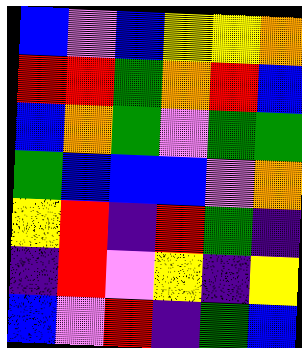[["blue", "violet", "blue", "yellow", "yellow", "orange"], ["red", "red", "green", "orange", "red", "blue"], ["blue", "orange", "green", "violet", "green", "green"], ["green", "blue", "blue", "blue", "violet", "orange"], ["yellow", "red", "indigo", "red", "green", "indigo"], ["indigo", "red", "violet", "yellow", "indigo", "yellow"], ["blue", "violet", "red", "indigo", "green", "blue"]]